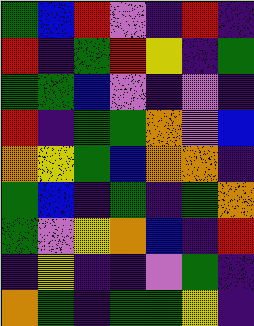[["green", "blue", "red", "violet", "indigo", "red", "indigo"], ["red", "indigo", "green", "red", "yellow", "indigo", "green"], ["green", "green", "blue", "violet", "indigo", "violet", "indigo"], ["red", "indigo", "green", "green", "orange", "violet", "blue"], ["orange", "yellow", "green", "blue", "orange", "orange", "indigo"], ["green", "blue", "indigo", "green", "indigo", "green", "orange"], ["green", "violet", "yellow", "orange", "blue", "indigo", "red"], ["indigo", "yellow", "indigo", "indigo", "violet", "green", "indigo"], ["orange", "green", "indigo", "green", "green", "yellow", "indigo"]]